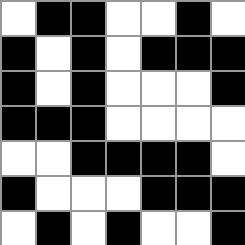[["white", "black", "black", "white", "white", "black", "white"], ["black", "white", "black", "white", "black", "black", "black"], ["black", "white", "black", "white", "white", "white", "black"], ["black", "black", "black", "white", "white", "white", "white"], ["white", "white", "black", "black", "black", "black", "white"], ["black", "white", "white", "white", "black", "black", "black"], ["white", "black", "white", "black", "white", "white", "black"]]